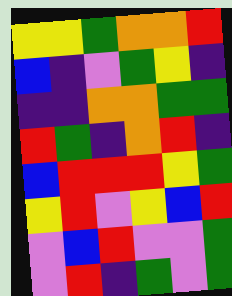[["yellow", "yellow", "green", "orange", "orange", "red"], ["blue", "indigo", "violet", "green", "yellow", "indigo"], ["indigo", "indigo", "orange", "orange", "green", "green"], ["red", "green", "indigo", "orange", "red", "indigo"], ["blue", "red", "red", "red", "yellow", "green"], ["yellow", "red", "violet", "yellow", "blue", "red"], ["violet", "blue", "red", "violet", "violet", "green"], ["violet", "red", "indigo", "green", "violet", "green"]]